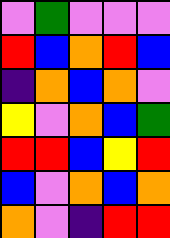[["violet", "green", "violet", "violet", "violet"], ["red", "blue", "orange", "red", "blue"], ["indigo", "orange", "blue", "orange", "violet"], ["yellow", "violet", "orange", "blue", "green"], ["red", "red", "blue", "yellow", "red"], ["blue", "violet", "orange", "blue", "orange"], ["orange", "violet", "indigo", "red", "red"]]